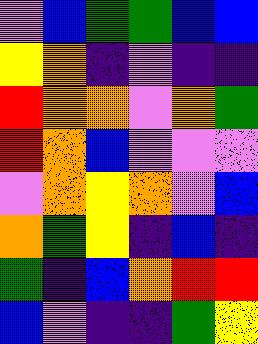[["violet", "blue", "green", "green", "blue", "blue"], ["yellow", "orange", "indigo", "violet", "indigo", "indigo"], ["red", "orange", "orange", "violet", "orange", "green"], ["red", "orange", "blue", "violet", "violet", "violet"], ["violet", "orange", "yellow", "orange", "violet", "blue"], ["orange", "green", "yellow", "indigo", "blue", "indigo"], ["green", "indigo", "blue", "orange", "red", "red"], ["blue", "violet", "indigo", "indigo", "green", "yellow"]]